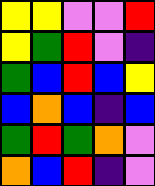[["yellow", "yellow", "violet", "violet", "red"], ["yellow", "green", "red", "violet", "indigo"], ["green", "blue", "red", "blue", "yellow"], ["blue", "orange", "blue", "indigo", "blue"], ["green", "red", "green", "orange", "violet"], ["orange", "blue", "red", "indigo", "violet"]]